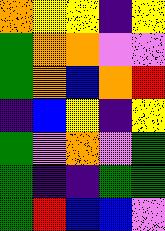[["orange", "yellow", "yellow", "indigo", "yellow"], ["green", "orange", "orange", "violet", "violet"], ["green", "orange", "blue", "orange", "red"], ["indigo", "blue", "yellow", "indigo", "yellow"], ["green", "violet", "orange", "violet", "green"], ["green", "indigo", "indigo", "green", "green"], ["green", "red", "blue", "blue", "violet"]]